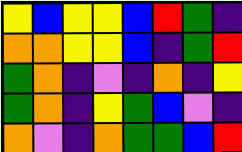[["yellow", "blue", "yellow", "yellow", "blue", "red", "green", "indigo"], ["orange", "orange", "yellow", "yellow", "blue", "indigo", "green", "red"], ["green", "orange", "indigo", "violet", "indigo", "orange", "indigo", "yellow"], ["green", "orange", "indigo", "yellow", "green", "blue", "violet", "indigo"], ["orange", "violet", "indigo", "orange", "green", "green", "blue", "red"]]